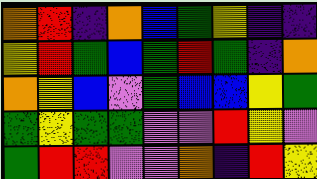[["orange", "red", "indigo", "orange", "blue", "green", "yellow", "indigo", "indigo"], ["yellow", "red", "green", "blue", "green", "red", "green", "indigo", "orange"], ["orange", "yellow", "blue", "violet", "green", "blue", "blue", "yellow", "green"], ["green", "yellow", "green", "green", "violet", "violet", "red", "yellow", "violet"], ["green", "red", "red", "violet", "violet", "orange", "indigo", "red", "yellow"]]